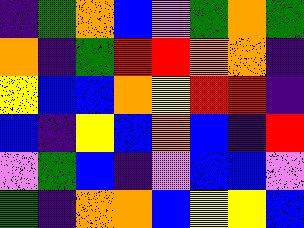[["indigo", "green", "orange", "blue", "violet", "green", "orange", "green"], ["orange", "indigo", "green", "red", "red", "orange", "orange", "indigo"], ["yellow", "blue", "blue", "orange", "yellow", "red", "red", "indigo"], ["blue", "indigo", "yellow", "blue", "orange", "blue", "indigo", "red"], ["violet", "green", "blue", "indigo", "violet", "blue", "blue", "violet"], ["green", "indigo", "orange", "orange", "blue", "yellow", "yellow", "blue"]]